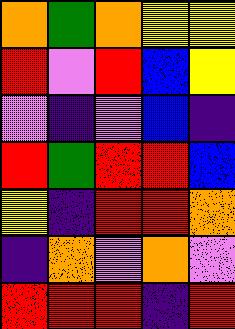[["orange", "green", "orange", "yellow", "yellow"], ["red", "violet", "red", "blue", "yellow"], ["violet", "indigo", "violet", "blue", "indigo"], ["red", "green", "red", "red", "blue"], ["yellow", "indigo", "red", "red", "orange"], ["indigo", "orange", "violet", "orange", "violet"], ["red", "red", "red", "indigo", "red"]]